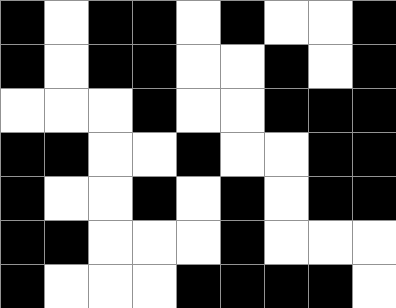[["black", "white", "black", "black", "white", "black", "white", "white", "black"], ["black", "white", "black", "black", "white", "white", "black", "white", "black"], ["white", "white", "white", "black", "white", "white", "black", "black", "black"], ["black", "black", "white", "white", "black", "white", "white", "black", "black"], ["black", "white", "white", "black", "white", "black", "white", "black", "black"], ["black", "black", "white", "white", "white", "black", "white", "white", "white"], ["black", "white", "white", "white", "black", "black", "black", "black", "white"]]